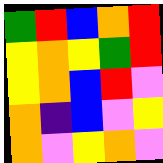[["green", "red", "blue", "orange", "red"], ["yellow", "orange", "yellow", "green", "red"], ["yellow", "orange", "blue", "red", "violet"], ["orange", "indigo", "blue", "violet", "yellow"], ["orange", "violet", "yellow", "orange", "violet"]]